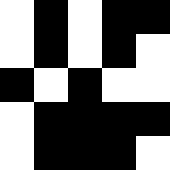[["white", "black", "white", "black", "black"], ["white", "black", "white", "black", "white"], ["black", "white", "black", "white", "white"], ["white", "black", "black", "black", "black"], ["white", "black", "black", "black", "white"]]